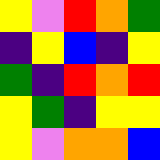[["yellow", "violet", "red", "orange", "green"], ["indigo", "yellow", "blue", "indigo", "yellow"], ["green", "indigo", "red", "orange", "red"], ["yellow", "green", "indigo", "yellow", "yellow"], ["yellow", "violet", "orange", "orange", "blue"]]